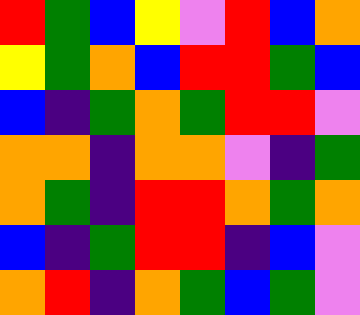[["red", "green", "blue", "yellow", "violet", "red", "blue", "orange"], ["yellow", "green", "orange", "blue", "red", "red", "green", "blue"], ["blue", "indigo", "green", "orange", "green", "red", "red", "violet"], ["orange", "orange", "indigo", "orange", "orange", "violet", "indigo", "green"], ["orange", "green", "indigo", "red", "red", "orange", "green", "orange"], ["blue", "indigo", "green", "red", "red", "indigo", "blue", "violet"], ["orange", "red", "indigo", "orange", "green", "blue", "green", "violet"]]